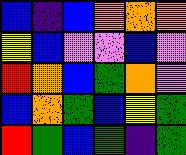[["blue", "indigo", "blue", "orange", "orange", "orange"], ["yellow", "blue", "violet", "violet", "blue", "violet"], ["red", "orange", "blue", "green", "orange", "violet"], ["blue", "orange", "green", "blue", "yellow", "green"], ["red", "green", "blue", "green", "indigo", "green"]]